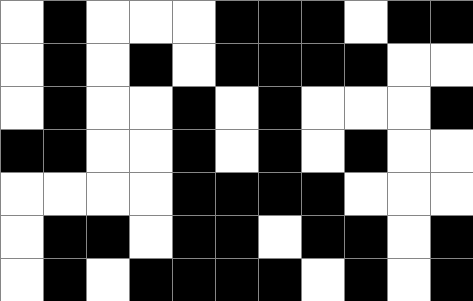[["white", "black", "white", "white", "white", "black", "black", "black", "white", "black", "black"], ["white", "black", "white", "black", "white", "black", "black", "black", "black", "white", "white"], ["white", "black", "white", "white", "black", "white", "black", "white", "white", "white", "black"], ["black", "black", "white", "white", "black", "white", "black", "white", "black", "white", "white"], ["white", "white", "white", "white", "black", "black", "black", "black", "white", "white", "white"], ["white", "black", "black", "white", "black", "black", "white", "black", "black", "white", "black"], ["white", "black", "white", "black", "black", "black", "black", "white", "black", "white", "black"]]